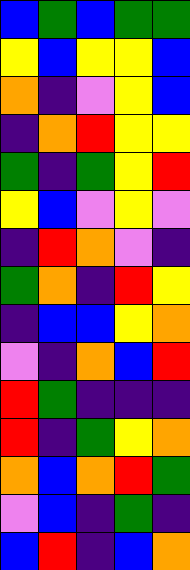[["blue", "green", "blue", "green", "green"], ["yellow", "blue", "yellow", "yellow", "blue"], ["orange", "indigo", "violet", "yellow", "blue"], ["indigo", "orange", "red", "yellow", "yellow"], ["green", "indigo", "green", "yellow", "red"], ["yellow", "blue", "violet", "yellow", "violet"], ["indigo", "red", "orange", "violet", "indigo"], ["green", "orange", "indigo", "red", "yellow"], ["indigo", "blue", "blue", "yellow", "orange"], ["violet", "indigo", "orange", "blue", "red"], ["red", "green", "indigo", "indigo", "indigo"], ["red", "indigo", "green", "yellow", "orange"], ["orange", "blue", "orange", "red", "green"], ["violet", "blue", "indigo", "green", "indigo"], ["blue", "red", "indigo", "blue", "orange"]]